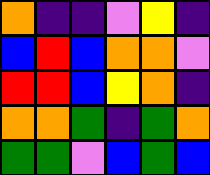[["orange", "indigo", "indigo", "violet", "yellow", "indigo"], ["blue", "red", "blue", "orange", "orange", "violet"], ["red", "red", "blue", "yellow", "orange", "indigo"], ["orange", "orange", "green", "indigo", "green", "orange"], ["green", "green", "violet", "blue", "green", "blue"]]